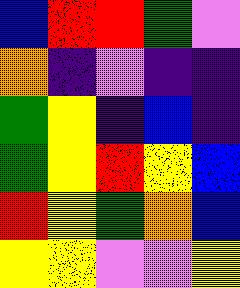[["blue", "red", "red", "green", "violet"], ["orange", "indigo", "violet", "indigo", "indigo"], ["green", "yellow", "indigo", "blue", "indigo"], ["green", "yellow", "red", "yellow", "blue"], ["red", "yellow", "green", "orange", "blue"], ["yellow", "yellow", "violet", "violet", "yellow"]]